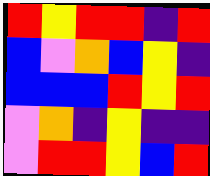[["red", "yellow", "red", "red", "indigo", "red"], ["blue", "violet", "orange", "blue", "yellow", "indigo"], ["blue", "blue", "blue", "red", "yellow", "red"], ["violet", "orange", "indigo", "yellow", "indigo", "indigo"], ["violet", "red", "red", "yellow", "blue", "red"]]